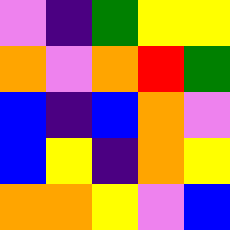[["violet", "indigo", "green", "yellow", "yellow"], ["orange", "violet", "orange", "red", "green"], ["blue", "indigo", "blue", "orange", "violet"], ["blue", "yellow", "indigo", "orange", "yellow"], ["orange", "orange", "yellow", "violet", "blue"]]